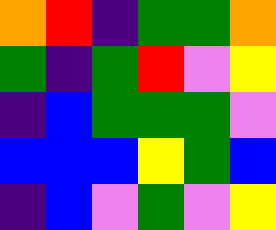[["orange", "red", "indigo", "green", "green", "orange"], ["green", "indigo", "green", "red", "violet", "yellow"], ["indigo", "blue", "green", "green", "green", "violet"], ["blue", "blue", "blue", "yellow", "green", "blue"], ["indigo", "blue", "violet", "green", "violet", "yellow"]]